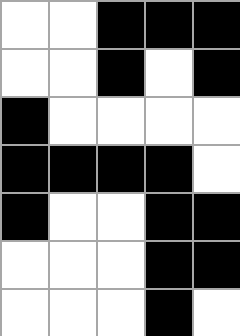[["white", "white", "black", "black", "black"], ["white", "white", "black", "white", "black"], ["black", "white", "white", "white", "white"], ["black", "black", "black", "black", "white"], ["black", "white", "white", "black", "black"], ["white", "white", "white", "black", "black"], ["white", "white", "white", "black", "white"]]